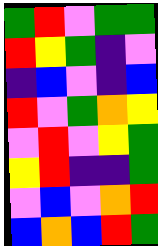[["green", "red", "violet", "green", "green"], ["red", "yellow", "green", "indigo", "violet"], ["indigo", "blue", "violet", "indigo", "blue"], ["red", "violet", "green", "orange", "yellow"], ["violet", "red", "violet", "yellow", "green"], ["yellow", "red", "indigo", "indigo", "green"], ["violet", "blue", "violet", "orange", "red"], ["blue", "orange", "blue", "red", "green"]]